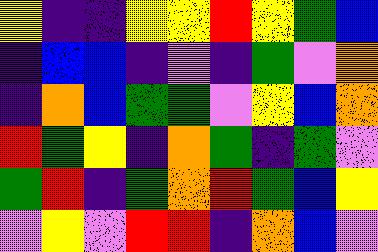[["yellow", "indigo", "indigo", "yellow", "yellow", "red", "yellow", "green", "blue"], ["indigo", "blue", "blue", "indigo", "violet", "indigo", "green", "violet", "orange"], ["indigo", "orange", "blue", "green", "green", "violet", "yellow", "blue", "orange"], ["red", "green", "yellow", "indigo", "orange", "green", "indigo", "green", "violet"], ["green", "red", "indigo", "green", "orange", "red", "green", "blue", "yellow"], ["violet", "yellow", "violet", "red", "red", "indigo", "orange", "blue", "violet"]]